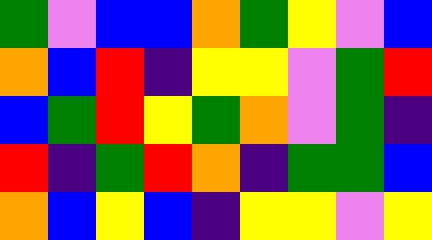[["green", "violet", "blue", "blue", "orange", "green", "yellow", "violet", "blue"], ["orange", "blue", "red", "indigo", "yellow", "yellow", "violet", "green", "red"], ["blue", "green", "red", "yellow", "green", "orange", "violet", "green", "indigo"], ["red", "indigo", "green", "red", "orange", "indigo", "green", "green", "blue"], ["orange", "blue", "yellow", "blue", "indigo", "yellow", "yellow", "violet", "yellow"]]